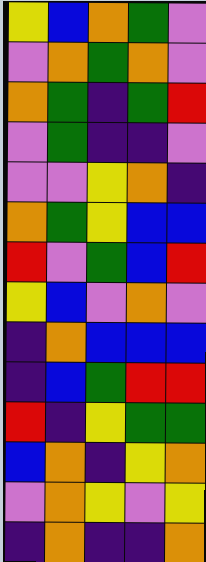[["yellow", "blue", "orange", "green", "violet"], ["violet", "orange", "green", "orange", "violet"], ["orange", "green", "indigo", "green", "red"], ["violet", "green", "indigo", "indigo", "violet"], ["violet", "violet", "yellow", "orange", "indigo"], ["orange", "green", "yellow", "blue", "blue"], ["red", "violet", "green", "blue", "red"], ["yellow", "blue", "violet", "orange", "violet"], ["indigo", "orange", "blue", "blue", "blue"], ["indigo", "blue", "green", "red", "red"], ["red", "indigo", "yellow", "green", "green"], ["blue", "orange", "indigo", "yellow", "orange"], ["violet", "orange", "yellow", "violet", "yellow"], ["indigo", "orange", "indigo", "indigo", "orange"]]